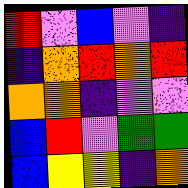[["red", "violet", "blue", "violet", "indigo"], ["indigo", "orange", "red", "orange", "red"], ["orange", "orange", "indigo", "violet", "violet"], ["blue", "red", "violet", "green", "green"], ["blue", "yellow", "yellow", "indigo", "orange"]]